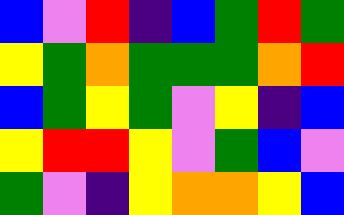[["blue", "violet", "red", "indigo", "blue", "green", "red", "green"], ["yellow", "green", "orange", "green", "green", "green", "orange", "red"], ["blue", "green", "yellow", "green", "violet", "yellow", "indigo", "blue"], ["yellow", "red", "red", "yellow", "violet", "green", "blue", "violet"], ["green", "violet", "indigo", "yellow", "orange", "orange", "yellow", "blue"]]